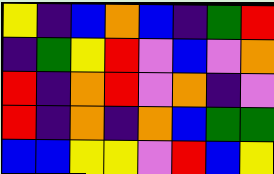[["yellow", "indigo", "blue", "orange", "blue", "indigo", "green", "red"], ["indigo", "green", "yellow", "red", "violet", "blue", "violet", "orange"], ["red", "indigo", "orange", "red", "violet", "orange", "indigo", "violet"], ["red", "indigo", "orange", "indigo", "orange", "blue", "green", "green"], ["blue", "blue", "yellow", "yellow", "violet", "red", "blue", "yellow"]]